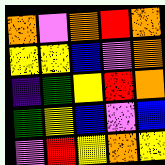[["orange", "violet", "orange", "red", "orange"], ["yellow", "yellow", "blue", "violet", "orange"], ["indigo", "green", "yellow", "red", "orange"], ["green", "yellow", "blue", "violet", "blue"], ["violet", "red", "yellow", "orange", "yellow"]]